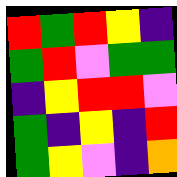[["red", "green", "red", "yellow", "indigo"], ["green", "red", "violet", "green", "green"], ["indigo", "yellow", "red", "red", "violet"], ["green", "indigo", "yellow", "indigo", "red"], ["green", "yellow", "violet", "indigo", "orange"]]